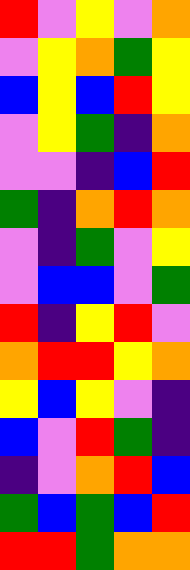[["red", "violet", "yellow", "violet", "orange"], ["violet", "yellow", "orange", "green", "yellow"], ["blue", "yellow", "blue", "red", "yellow"], ["violet", "yellow", "green", "indigo", "orange"], ["violet", "violet", "indigo", "blue", "red"], ["green", "indigo", "orange", "red", "orange"], ["violet", "indigo", "green", "violet", "yellow"], ["violet", "blue", "blue", "violet", "green"], ["red", "indigo", "yellow", "red", "violet"], ["orange", "red", "red", "yellow", "orange"], ["yellow", "blue", "yellow", "violet", "indigo"], ["blue", "violet", "red", "green", "indigo"], ["indigo", "violet", "orange", "red", "blue"], ["green", "blue", "green", "blue", "red"], ["red", "red", "green", "orange", "orange"]]